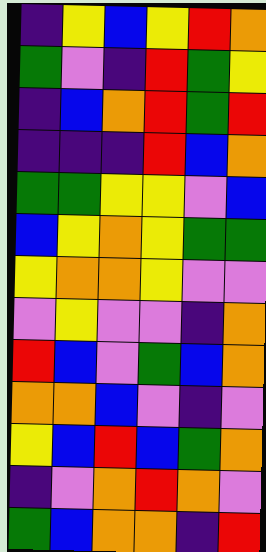[["indigo", "yellow", "blue", "yellow", "red", "orange"], ["green", "violet", "indigo", "red", "green", "yellow"], ["indigo", "blue", "orange", "red", "green", "red"], ["indigo", "indigo", "indigo", "red", "blue", "orange"], ["green", "green", "yellow", "yellow", "violet", "blue"], ["blue", "yellow", "orange", "yellow", "green", "green"], ["yellow", "orange", "orange", "yellow", "violet", "violet"], ["violet", "yellow", "violet", "violet", "indigo", "orange"], ["red", "blue", "violet", "green", "blue", "orange"], ["orange", "orange", "blue", "violet", "indigo", "violet"], ["yellow", "blue", "red", "blue", "green", "orange"], ["indigo", "violet", "orange", "red", "orange", "violet"], ["green", "blue", "orange", "orange", "indigo", "red"]]